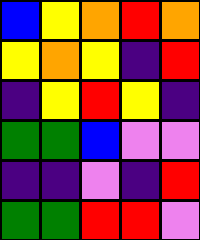[["blue", "yellow", "orange", "red", "orange"], ["yellow", "orange", "yellow", "indigo", "red"], ["indigo", "yellow", "red", "yellow", "indigo"], ["green", "green", "blue", "violet", "violet"], ["indigo", "indigo", "violet", "indigo", "red"], ["green", "green", "red", "red", "violet"]]